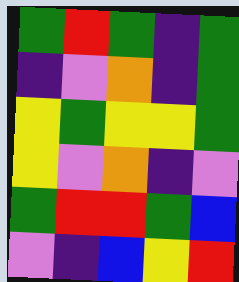[["green", "red", "green", "indigo", "green"], ["indigo", "violet", "orange", "indigo", "green"], ["yellow", "green", "yellow", "yellow", "green"], ["yellow", "violet", "orange", "indigo", "violet"], ["green", "red", "red", "green", "blue"], ["violet", "indigo", "blue", "yellow", "red"]]